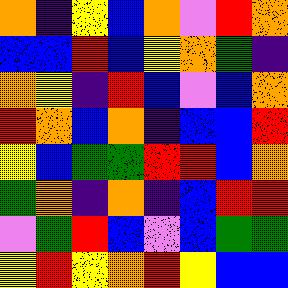[["orange", "indigo", "yellow", "blue", "orange", "violet", "red", "orange"], ["blue", "blue", "red", "blue", "yellow", "orange", "green", "indigo"], ["orange", "yellow", "indigo", "red", "blue", "violet", "blue", "orange"], ["red", "orange", "blue", "orange", "indigo", "blue", "blue", "red"], ["yellow", "blue", "green", "green", "red", "red", "blue", "orange"], ["green", "orange", "indigo", "orange", "indigo", "blue", "red", "red"], ["violet", "green", "red", "blue", "violet", "blue", "green", "green"], ["yellow", "red", "yellow", "orange", "red", "yellow", "blue", "blue"]]